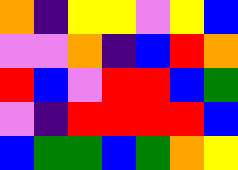[["orange", "indigo", "yellow", "yellow", "violet", "yellow", "blue"], ["violet", "violet", "orange", "indigo", "blue", "red", "orange"], ["red", "blue", "violet", "red", "red", "blue", "green"], ["violet", "indigo", "red", "red", "red", "red", "blue"], ["blue", "green", "green", "blue", "green", "orange", "yellow"]]